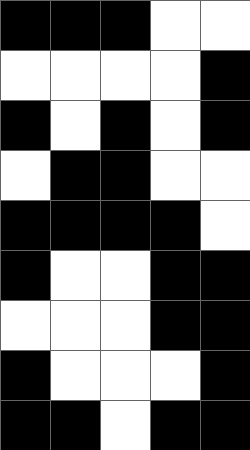[["black", "black", "black", "white", "white"], ["white", "white", "white", "white", "black"], ["black", "white", "black", "white", "black"], ["white", "black", "black", "white", "white"], ["black", "black", "black", "black", "white"], ["black", "white", "white", "black", "black"], ["white", "white", "white", "black", "black"], ["black", "white", "white", "white", "black"], ["black", "black", "white", "black", "black"]]